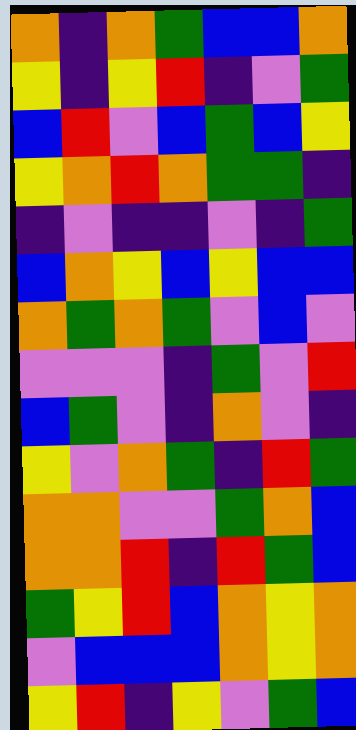[["orange", "indigo", "orange", "green", "blue", "blue", "orange"], ["yellow", "indigo", "yellow", "red", "indigo", "violet", "green"], ["blue", "red", "violet", "blue", "green", "blue", "yellow"], ["yellow", "orange", "red", "orange", "green", "green", "indigo"], ["indigo", "violet", "indigo", "indigo", "violet", "indigo", "green"], ["blue", "orange", "yellow", "blue", "yellow", "blue", "blue"], ["orange", "green", "orange", "green", "violet", "blue", "violet"], ["violet", "violet", "violet", "indigo", "green", "violet", "red"], ["blue", "green", "violet", "indigo", "orange", "violet", "indigo"], ["yellow", "violet", "orange", "green", "indigo", "red", "green"], ["orange", "orange", "violet", "violet", "green", "orange", "blue"], ["orange", "orange", "red", "indigo", "red", "green", "blue"], ["green", "yellow", "red", "blue", "orange", "yellow", "orange"], ["violet", "blue", "blue", "blue", "orange", "yellow", "orange"], ["yellow", "red", "indigo", "yellow", "violet", "green", "blue"]]